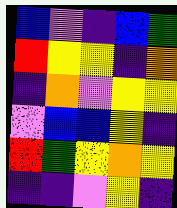[["blue", "violet", "indigo", "blue", "green"], ["red", "yellow", "yellow", "indigo", "orange"], ["indigo", "orange", "violet", "yellow", "yellow"], ["violet", "blue", "blue", "yellow", "indigo"], ["red", "green", "yellow", "orange", "yellow"], ["indigo", "indigo", "violet", "yellow", "indigo"]]